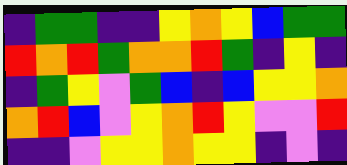[["indigo", "green", "green", "indigo", "indigo", "yellow", "orange", "yellow", "blue", "green", "green"], ["red", "orange", "red", "green", "orange", "orange", "red", "green", "indigo", "yellow", "indigo"], ["indigo", "green", "yellow", "violet", "green", "blue", "indigo", "blue", "yellow", "yellow", "orange"], ["orange", "red", "blue", "violet", "yellow", "orange", "red", "yellow", "violet", "violet", "red"], ["indigo", "indigo", "violet", "yellow", "yellow", "orange", "yellow", "yellow", "indigo", "violet", "indigo"]]